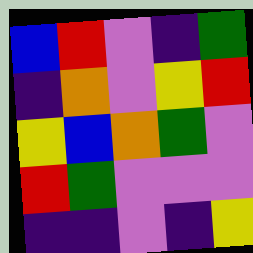[["blue", "red", "violet", "indigo", "green"], ["indigo", "orange", "violet", "yellow", "red"], ["yellow", "blue", "orange", "green", "violet"], ["red", "green", "violet", "violet", "violet"], ["indigo", "indigo", "violet", "indigo", "yellow"]]